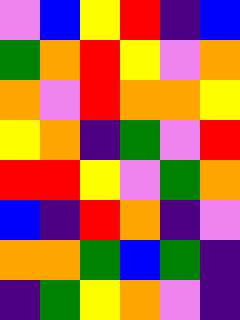[["violet", "blue", "yellow", "red", "indigo", "blue"], ["green", "orange", "red", "yellow", "violet", "orange"], ["orange", "violet", "red", "orange", "orange", "yellow"], ["yellow", "orange", "indigo", "green", "violet", "red"], ["red", "red", "yellow", "violet", "green", "orange"], ["blue", "indigo", "red", "orange", "indigo", "violet"], ["orange", "orange", "green", "blue", "green", "indigo"], ["indigo", "green", "yellow", "orange", "violet", "indigo"]]